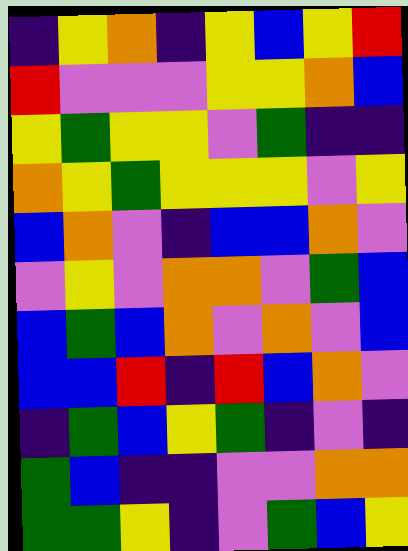[["indigo", "yellow", "orange", "indigo", "yellow", "blue", "yellow", "red"], ["red", "violet", "violet", "violet", "yellow", "yellow", "orange", "blue"], ["yellow", "green", "yellow", "yellow", "violet", "green", "indigo", "indigo"], ["orange", "yellow", "green", "yellow", "yellow", "yellow", "violet", "yellow"], ["blue", "orange", "violet", "indigo", "blue", "blue", "orange", "violet"], ["violet", "yellow", "violet", "orange", "orange", "violet", "green", "blue"], ["blue", "green", "blue", "orange", "violet", "orange", "violet", "blue"], ["blue", "blue", "red", "indigo", "red", "blue", "orange", "violet"], ["indigo", "green", "blue", "yellow", "green", "indigo", "violet", "indigo"], ["green", "blue", "indigo", "indigo", "violet", "violet", "orange", "orange"], ["green", "green", "yellow", "indigo", "violet", "green", "blue", "yellow"]]